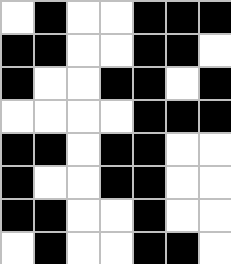[["white", "black", "white", "white", "black", "black", "black"], ["black", "black", "white", "white", "black", "black", "white"], ["black", "white", "white", "black", "black", "white", "black"], ["white", "white", "white", "white", "black", "black", "black"], ["black", "black", "white", "black", "black", "white", "white"], ["black", "white", "white", "black", "black", "white", "white"], ["black", "black", "white", "white", "black", "white", "white"], ["white", "black", "white", "white", "black", "black", "white"]]